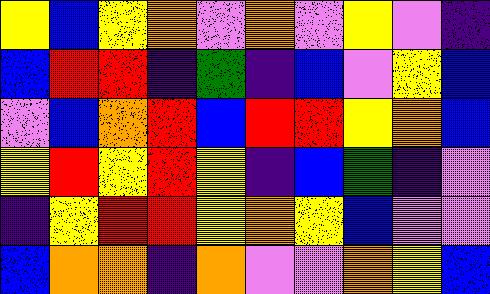[["yellow", "blue", "yellow", "orange", "violet", "orange", "violet", "yellow", "violet", "indigo"], ["blue", "red", "red", "indigo", "green", "indigo", "blue", "violet", "yellow", "blue"], ["violet", "blue", "orange", "red", "blue", "red", "red", "yellow", "orange", "blue"], ["yellow", "red", "yellow", "red", "yellow", "indigo", "blue", "green", "indigo", "violet"], ["indigo", "yellow", "red", "red", "yellow", "orange", "yellow", "blue", "violet", "violet"], ["blue", "orange", "orange", "indigo", "orange", "violet", "violet", "orange", "yellow", "blue"]]